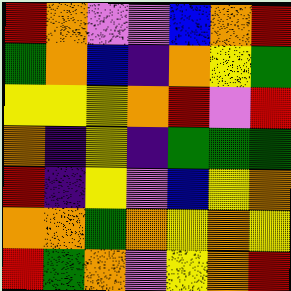[["red", "orange", "violet", "violet", "blue", "orange", "red"], ["green", "orange", "blue", "indigo", "orange", "yellow", "green"], ["yellow", "yellow", "yellow", "orange", "red", "violet", "red"], ["orange", "indigo", "yellow", "indigo", "green", "green", "green"], ["red", "indigo", "yellow", "violet", "blue", "yellow", "orange"], ["orange", "orange", "green", "orange", "yellow", "orange", "yellow"], ["red", "green", "orange", "violet", "yellow", "orange", "red"]]